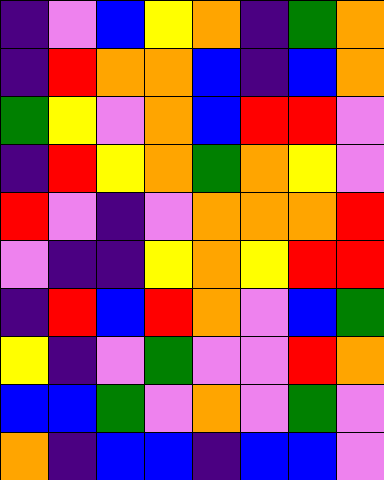[["indigo", "violet", "blue", "yellow", "orange", "indigo", "green", "orange"], ["indigo", "red", "orange", "orange", "blue", "indigo", "blue", "orange"], ["green", "yellow", "violet", "orange", "blue", "red", "red", "violet"], ["indigo", "red", "yellow", "orange", "green", "orange", "yellow", "violet"], ["red", "violet", "indigo", "violet", "orange", "orange", "orange", "red"], ["violet", "indigo", "indigo", "yellow", "orange", "yellow", "red", "red"], ["indigo", "red", "blue", "red", "orange", "violet", "blue", "green"], ["yellow", "indigo", "violet", "green", "violet", "violet", "red", "orange"], ["blue", "blue", "green", "violet", "orange", "violet", "green", "violet"], ["orange", "indigo", "blue", "blue", "indigo", "blue", "blue", "violet"]]